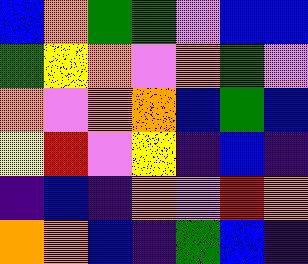[["blue", "orange", "green", "green", "violet", "blue", "blue"], ["green", "yellow", "orange", "violet", "orange", "green", "violet"], ["orange", "violet", "orange", "orange", "blue", "green", "blue"], ["yellow", "red", "violet", "yellow", "indigo", "blue", "indigo"], ["indigo", "blue", "indigo", "orange", "violet", "red", "orange"], ["orange", "orange", "blue", "indigo", "green", "blue", "indigo"]]